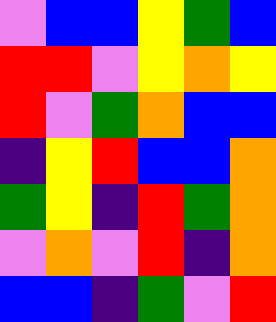[["violet", "blue", "blue", "yellow", "green", "blue"], ["red", "red", "violet", "yellow", "orange", "yellow"], ["red", "violet", "green", "orange", "blue", "blue"], ["indigo", "yellow", "red", "blue", "blue", "orange"], ["green", "yellow", "indigo", "red", "green", "orange"], ["violet", "orange", "violet", "red", "indigo", "orange"], ["blue", "blue", "indigo", "green", "violet", "red"]]